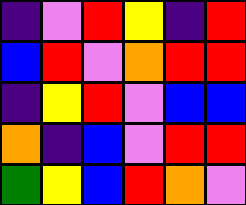[["indigo", "violet", "red", "yellow", "indigo", "red"], ["blue", "red", "violet", "orange", "red", "red"], ["indigo", "yellow", "red", "violet", "blue", "blue"], ["orange", "indigo", "blue", "violet", "red", "red"], ["green", "yellow", "blue", "red", "orange", "violet"]]